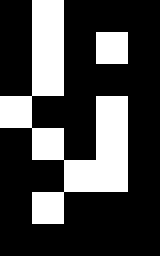[["black", "white", "black", "black", "black"], ["black", "white", "black", "white", "black"], ["black", "white", "black", "black", "black"], ["white", "black", "black", "white", "black"], ["black", "white", "black", "white", "black"], ["black", "black", "white", "white", "black"], ["black", "white", "black", "black", "black"], ["black", "black", "black", "black", "black"]]